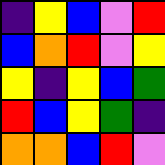[["indigo", "yellow", "blue", "violet", "red"], ["blue", "orange", "red", "violet", "yellow"], ["yellow", "indigo", "yellow", "blue", "green"], ["red", "blue", "yellow", "green", "indigo"], ["orange", "orange", "blue", "red", "violet"]]